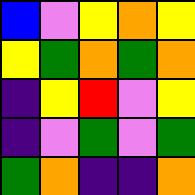[["blue", "violet", "yellow", "orange", "yellow"], ["yellow", "green", "orange", "green", "orange"], ["indigo", "yellow", "red", "violet", "yellow"], ["indigo", "violet", "green", "violet", "green"], ["green", "orange", "indigo", "indigo", "orange"]]